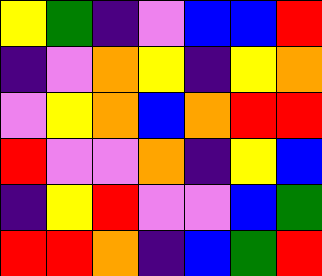[["yellow", "green", "indigo", "violet", "blue", "blue", "red"], ["indigo", "violet", "orange", "yellow", "indigo", "yellow", "orange"], ["violet", "yellow", "orange", "blue", "orange", "red", "red"], ["red", "violet", "violet", "orange", "indigo", "yellow", "blue"], ["indigo", "yellow", "red", "violet", "violet", "blue", "green"], ["red", "red", "orange", "indigo", "blue", "green", "red"]]